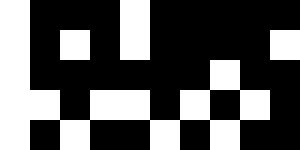[["white", "black", "black", "black", "white", "black", "black", "black", "black", "black"], ["white", "black", "white", "black", "white", "black", "black", "black", "black", "white"], ["white", "black", "black", "black", "black", "black", "black", "white", "black", "black"], ["white", "white", "black", "white", "white", "black", "white", "black", "white", "black"], ["white", "black", "white", "black", "black", "white", "black", "white", "black", "black"]]